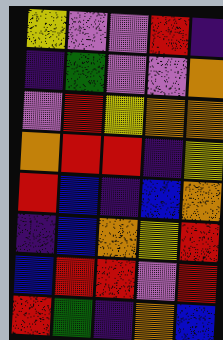[["yellow", "violet", "violet", "red", "indigo"], ["indigo", "green", "violet", "violet", "orange"], ["violet", "red", "yellow", "orange", "orange"], ["orange", "red", "red", "indigo", "yellow"], ["red", "blue", "indigo", "blue", "orange"], ["indigo", "blue", "orange", "yellow", "red"], ["blue", "red", "red", "violet", "red"], ["red", "green", "indigo", "orange", "blue"]]